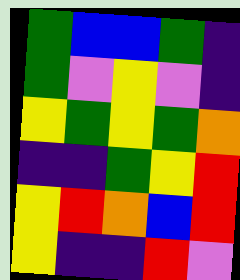[["green", "blue", "blue", "green", "indigo"], ["green", "violet", "yellow", "violet", "indigo"], ["yellow", "green", "yellow", "green", "orange"], ["indigo", "indigo", "green", "yellow", "red"], ["yellow", "red", "orange", "blue", "red"], ["yellow", "indigo", "indigo", "red", "violet"]]